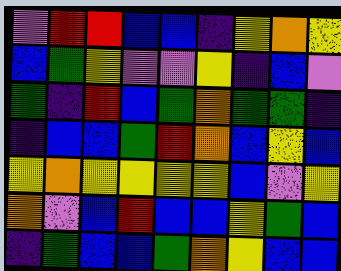[["violet", "red", "red", "blue", "blue", "indigo", "yellow", "orange", "yellow"], ["blue", "green", "yellow", "violet", "violet", "yellow", "indigo", "blue", "violet"], ["green", "indigo", "red", "blue", "green", "orange", "green", "green", "indigo"], ["indigo", "blue", "blue", "green", "red", "orange", "blue", "yellow", "blue"], ["yellow", "orange", "yellow", "yellow", "yellow", "yellow", "blue", "violet", "yellow"], ["orange", "violet", "blue", "red", "blue", "blue", "yellow", "green", "blue"], ["indigo", "green", "blue", "blue", "green", "orange", "yellow", "blue", "blue"]]